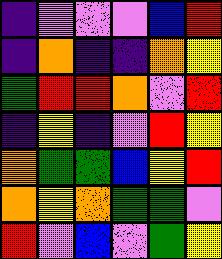[["indigo", "violet", "violet", "violet", "blue", "red"], ["indigo", "orange", "indigo", "indigo", "orange", "yellow"], ["green", "red", "red", "orange", "violet", "red"], ["indigo", "yellow", "indigo", "violet", "red", "yellow"], ["orange", "green", "green", "blue", "yellow", "red"], ["orange", "yellow", "orange", "green", "green", "violet"], ["red", "violet", "blue", "violet", "green", "yellow"]]